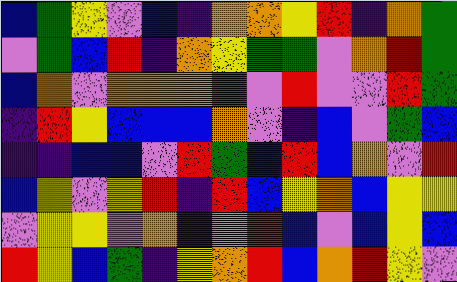[["blue", "green", "yellow", "violet", "blue", "indigo", "orange", "orange", "yellow", "red", "indigo", "orange", "green"], ["violet", "green", "blue", "red", "indigo", "orange", "yellow", "green", "green", "violet", "orange", "red", "green"], ["blue", "orange", "violet", "orange", "orange", "orange", "red", "violet", "red", "violet", "violet", "red", "green"], ["indigo", "red", "yellow", "blue", "blue", "blue", "orange", "violet", "indigo", "blue", "violet", "green", "blue"], ["indigo", "indigo", "blue", "blue", "violet", "red", "green", "blue", "red", "blue", "orange", "violet", "red"], ["blue", "yellow", "violet", "yellow", "red", "indigo", "red", "blue", "yellow", "orange", "blue", "yellow", "yellow"], ["violet", "yellow", "yellow", "violet", "orange", "indigo", "violet", "red", "blue", "violet", "blue", "yellow", "blue"], ["red", "yellow", "blue", "green", "indigo", "yellow", "orange", "red", "blue", "orange", "red", "yellow", "violet"]]